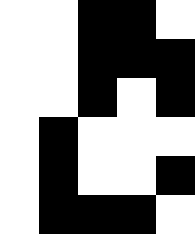[["white", "white", "black", "black", "white"], ["white", "white", "black", "black", "black"], ["white", "white", "black", "white", "black"], ["white", "black", "white", "white", "white"], ["white", "black", "white", "white", "black"], ["white", "black", "black", "black", "white"]]